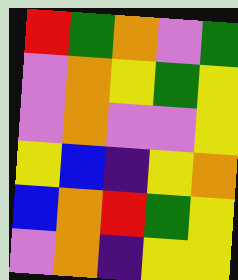[["red", "green", "orange", "violet", "green"], ["violet", "orange", "yellow", "green", "yellow"], ["violet", "orange", "violet", "violet", "yellow"], ["yellow", "blue", "indigo", "yellow", "orange"], ["blue", "orange", "red", "green", "yellow"], ["violet", "orange", "indigo", "yellow", "yellow"]]